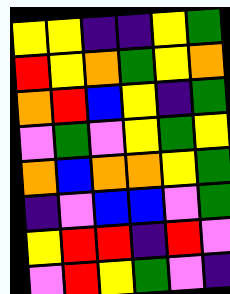[["yellow", "yellow", "indigo", "indigo", "yellow", "green"], ["red", "yellow", "orange", "green", "yellow", "orange"], ["orange", "red", "blue", "yellow", "indigo", "green"], ["violet", "green", "violet", "yellow", "green", "yellow"], ["orange", "blue", "orange", "orange", "yellow", "green"], ["indigo", "violet", "blue", "blue", "violet", "green"], ["yellow", "red", "red", "indigo", "red", "violet"], ["violet", "red", "yellow", "green", "violet", "indigo"]]